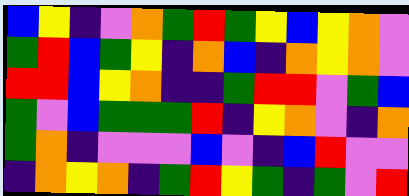[["blue", "yellow", "indigo", "violet", "orange", "green", "red", "green", "yellow", "blue", "yellow", "orange", "violet"], ["green", "red", "blue", "green", "yellow", "indigo", "orange", "blue", "indigo", "orange", "yellow", "orange", "violet"], ["red", "red", "blue", "yellow", "orange", "indigo", "indigo", "green", "red", "red", "violet", "green", "blue"], ["green", "violet", "blue", "green", "green", "green", "red", "indigo", "yellow", "orange", "violet", "indigo", "orange"], ["green", "orange", "indigo", "violet", "violet", "violet", "blue", "violet", "indigo", "blue", "red", "violet", "violet"], ["indigo", "orange", "yellow", "orange", "indigo", "green", "red", "yellow", "green", "indigo", "green", "violet", "red"]]